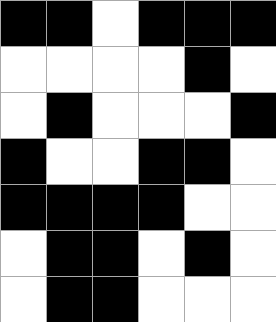[["black", "black", "white", "black", "black", "black"], ["white", "white", "white", "white", "black", "white"], ["white", "black", "white", "white", "white", "black"], ["black", "white", "white", "black", "black", "white"], ["black", "black", "black", "black", "white", "white"], ["white", "black", "black", "white", "black", "white"], ["white", "black", "black", "white", "white", "white"]]